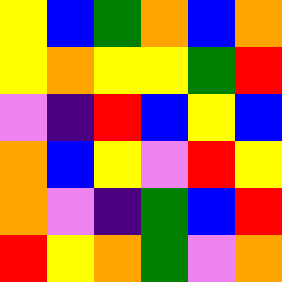[["yellow", "blue", "green", "orange", "blue", "orange"], ["yellow", "orange", "yellow", "yellow", "green", "red"], ["violet", "indigo", "red", "blue", "yellow", "blue"], ["orange", "blue", "yellow", "violet", "red", "yellow"], ["orange", "violet", "indigo", "green", "blue", "red"], ["red", "yellow", "orange", "green", "violet", "orange"]]